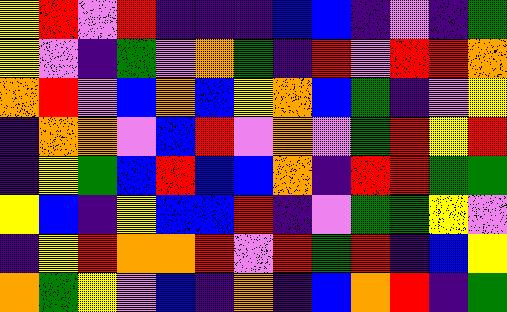[["yellow", "red", "violet", "red", "indigo", "indigo", "indigo", "blue", "blue", "indigo", "violet", "indigo", "green"], ["yellow", "violet", "indigo", "green", "violet", "orange", "green", "indigo", "red", "violet", "red", "red", "orange"], ["orange", "red", "violet", "blue", "orange", "blue", "yellow", "orange", "blue", "green", "indigo", "violet", "yellow"], ["indigo", "orange", "orange", "violet", "blue", "red", "violet", "orange", "violet", "green", "red", "yellow", "red"], ["indigo", "yellow", "green", "blue", "red", "blue", "blue", "orange", "indigo", "red", "red", "green", "green"], ["yellow", "blue", "indigo", "yellow", "blue", "blue", "red", "indigo", "violet", "green", "green", "yellow", "violet"], ["indigo", "yellow", "red", "orange", "orange", "red", "violet", "red", "green", "red", "indigo", "blue", "yellow"], ["orange", "green", "yellow", "violet", "blue", "indigo", "orange", "indigo", "blue", "orange", "red", "indigo", "green"]]